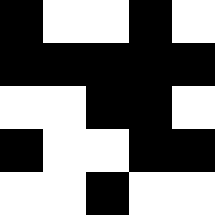[["black", "white", "white", "black", "white"], ["black", "black", "black", "black", "black"], ["white", "white", "black", "black", "white"], ["black", "white", "white", "black", "black"], ["white", "white", "black", "white", "white"]]